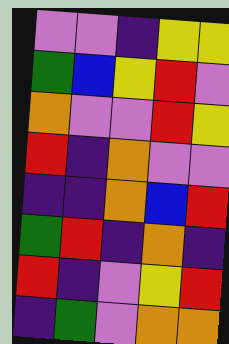[["violet", "violet", "indigo", "yellow", "yellow"], ["green", "blue", "yellow", "red", "violet"], ["orange", "violet", "violet", "red", "yellow"], ["red", "indigo", "orange", "violet", "violet"], ["indigo", "indigo", "orange", "blue", "red"], ["green", "red", "indigo", "orange", "indigo"], ["red", "indigo", "violet", "yellow", "red"], ["indigo", "green", "violet", "orange", "orange"]]